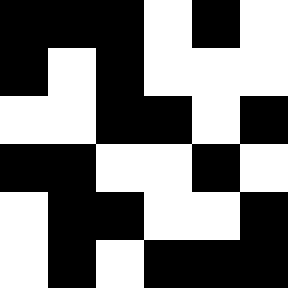[["black", "black", "black", "white", "black", "white"], ["black", "white", "black", "white", "white", "white"], ["white", "white", "black", "black", "white", "black"], ["black", "black", "white", "white", "black", "white"], ["white", "black", "black", "white", "white", "black"], ["white", "black", "white", "black", "black", "black"]]